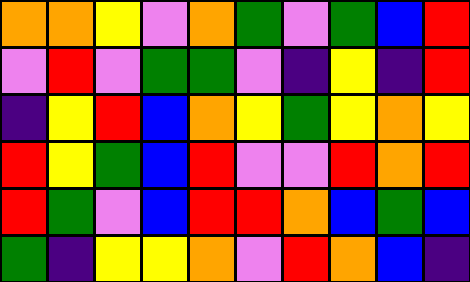[["orange", "orange", "yellow", "violet", "orange", "green", "violet", "green", "blue", "red"], ["violet", "red", "violet", "green", "green", "violet", "indigo", "yellow", "indigo", "red"], ["indigo", "yellow", "red", "blue", "orange", "yellow", "green", "yellow", "orange", "yellow"], ["red", "yellow", "green", "blue", "red", "violet", "violet", "red", "orange", "red"], ["red", "green", "violet", "blue", "red", "red", "orange", "blue", "green", "blue"], ["green", "indigo", "yellow", "yellow", "orange", "violet", "red", "orange", "blue", "indigo"]]